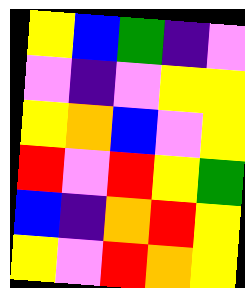[["yellow", "blue", "green", "indigo", "violet"], ["violet", "indigo", "violet", "yellow", "yellow"], ["yellow", "orange", "blue", "violet", "yellow"], ["red", "violet", "red", "yellow", "green"], ["blue", "indigo", "orange", "red", "yellow"], ["yellow", "violet", "red", "orange", "yellow"]]